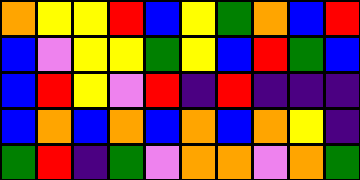[["orange", "yellow", "yellow", "red", "blue", "yellow", "green", "orange", "blue", "red"], ["blue", "violet", "yellow", "yellow", "green", "yellow", "blue", "red", "green", "blue"], ["blue", "red", "yellow", "violet", "red", "indigo", "red", "indigo", "indigo", "indigo"], ["blue", "orange", "blue", "orange", "blue", "orange", "blue", "orange", "yellow", "indigo"], ["green", "red", "indigo", "green", "violet", "orange", "orange", "violet", "orange", "green"]]